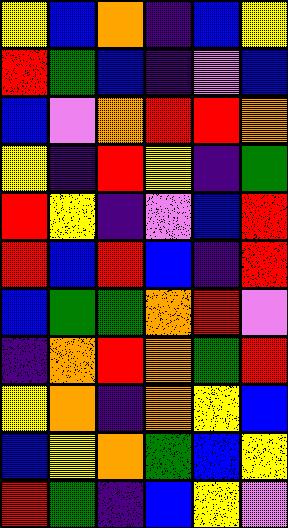[["yellow", "blue", "orange", "indigo", "blue", "yellow"], ["red", "green", "blue", "indigo", "violet", "blue"], ["blue", "violet", "orange", "red", "red", "orange"], ["yellow", "indigo", "red", "yellow", "indigo", "green"], ["red", "yellow", "indigo", "violet", "blue", "red"], ["red", "blue", "red", "blue", "indigo", "red"], ["blue", "green", "green", "orange", "red", "violet"], ["indigo", "orange", "red", "orange", "green", "red"], ["yellow", "orange", "indigo", "orange", "yellow", "blue"], ["blue", "yellow", "orange", "green", "blue", "yellow"], ["red", "green", "indigo", "blue", "yellow", "violet"]]